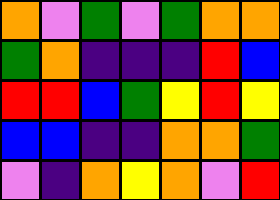[["orange", "violet", "green", "violet", "green", "orange", "orange"], ["green", "orange", "indigo", "indigo", "indigo", "red", "blue"], ["red", "red", "blue", "green", "yellow", "red", "yellow"], ["blue", "blue", "indigo", "indigo", "orange", "orange", "green"], ["violet", "indigo", "orange", "yellow", "orange", "violet", "red"]]